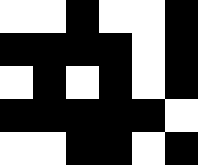[["white", "white", "black", "white", "white", "black"], ["black", "black", "black", "black", "white", "black"], ["white", "black", "white", "black", "white", "black"], ["black", "black", "black", "black", "black", "white"], ["white", "white", "black", "black", "white", "black"]]